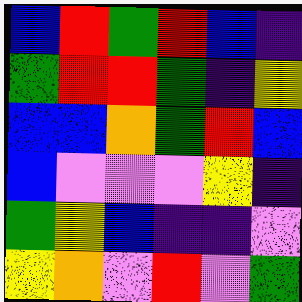[["blue", "red", "green", "red", "blue", "indigo"], ["green", "red", "red", "green", "indigo", "yellow"], ["blue", "blue", "orange", "green", "red", "blue"], ["blue", "violet", "violet", "violet", "yellow", "indigo"], ["green", "yellow", "blue", "indigo", "indigo", "violet"], ["yellow", "orange", "violet", "red", "violet", "green"]]